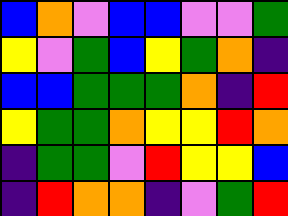[["blue", "orange", "violet", "blue", "blue", "violet", "violet", "green"], ["yellow", "violet", "green", "blue", "yellow", "green", "orange", "indigo"], ["blue", "blue", "green", "green", "green", "orange", "indigo", "red"], ["yellow", "green", "green", "orange", "yellow", "yellow", "red", "orange"], ["indigo", "green", "green", "violet", "red", "yellow", "yellow", "blue"], ["indigo", "red", "orange", "orange", "indigo", "violet", "green", "red"]]